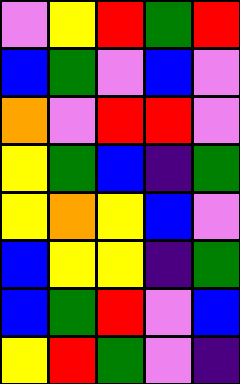[["violet", "yellow", "red", "green", "red"], ["blue", "green", "violet", "blue", "violet"], ["orange", "violet", "red", "red", "violet"], ["yellow", "green", "blue", "indigo", "green"], ["yellow", "orange", "yellow", "blue", "violet"], ["blue", "yellow", "yellow", "indigo", "green"], ["blue", "green", "red", "violet", "blue"], ["yellow", "red", "green", "violet", "indigo"]]